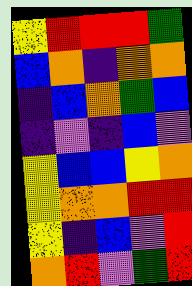[["yellow", "red", "red", "red", "green"], ["blue", "orange", "indigo", "orange", "orange"], ["indigo", "blue", "orange", "green", "blue"], ["indigo", "violet", "indigo", "blue", "violet"], ["yellow", "blue", "blue", "yellow", "orange"], ["yellow", "orange", "orange", "red", "red"], ["yellow", "indigo", "blue", "violet", "red"], ["orange", "red", "violet", "green", "red"]]